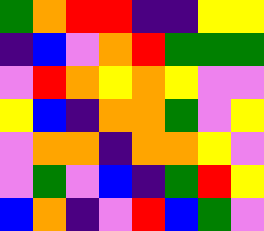[["green", "orange", "red", "red", "indigo", "indigo", "yellow", "yellow"], ["indigo", "blue", "violet", "orange", "red", "green", "green", "green"], ["violet", "red", "orange", "yellow", "orange", "yellow", "violet", "violet"], ["yellow", "blue", "indigo", "orange", "orange", "green", "violet", "yellow"], ["violet", "orange", "orange", "indigo", "orange", "orange", "yellow", "violet"], ["violet", "green", "violet", "blue", "indigo", "green", "red", "yellow"], ["blue", "orange", "indigo", "violet", "red", "blue", "green", "violet"]]